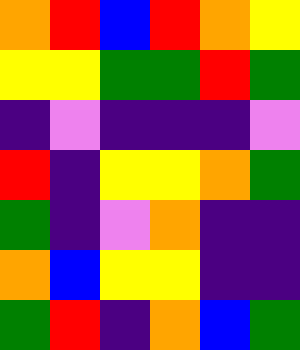[["orange", "red", "blue", "red", "orange", "yellow"], ["yellow", "yellow", "green", "green", "red", "green"], ["indigo", "violet", "indigo", "indigo", "indigo", "violet"], ["red", "indigo", "yellow", "yellow", "orange", "green"], ["green", "indigo", "violet", "orange", "indigo", "indigo"], ["orange", "blue", "yellow", "yellow", "indigo", "indigo"], ["green", "red", "indigo", "orange", "blue", "green"]]